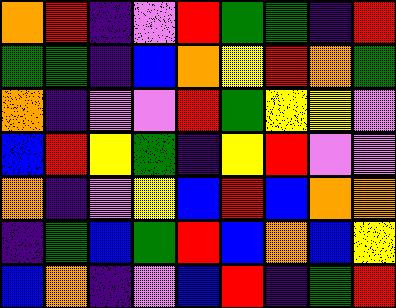[["orange", "red", "indigo", "violet", "red", "green", "green", "indigo", "red"], ["green", "green", "indigo", "blue", "orange", "yellow", "red", "orange", "green"], ["orange", "indigo", "violet", "violet", "red", "green", "yellow", "yellow", "violet"], ["blue", "red", "yellow", "green", "indigo", "yellow", "red", "violet", "violet"], ["orange", "indigo", "violet", "yellow", "blue", "red", "blue", "orange", "orange"], ["indigo", "green", "blue", "green", "red", "blue", "orange", "blue", "yellow"], ["blue", "orange", "indigo", "violet", "blue", "red", "indigo", "green", "red"]]